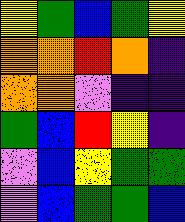[["yellow", "green", "blue", "green", "yellow"], ["orange", "orange", "red", "orange", "indigo"], ["orange", "orange", "violet", "indigo", "indigo"], ["green", "blue", "red", "yellow", "indigo"], ["violet", "blue", "yellow", "green", "green"], ["violet", "blue", "green", "green", "blue"]]